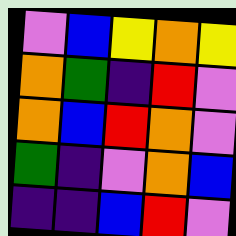[["violet", "blue", "yellow", "orange", "yellow"], ["orange", "green", "indigo", "red", "violet"], ["orange", "blue", "red", "orange", "violet"], ["green", "indigo", "violet", "orange", "blue"], ["indigo", "indigo", "blue", "red", "violet"]]